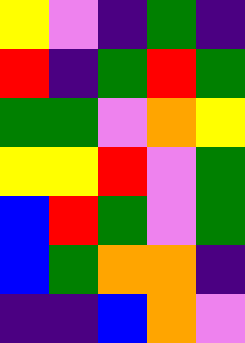[["yellow", "violet", "indigo", "green", "indigo"], ["red", "indigo", "green", "red", "green"], ["green", "green", "violet", "orange", "yellow"], ["yellow", "yellow", "red", "violet", "green"], ["blue", "red", "green", "violet", "green"], ["blue", "green", "orange", "orange", "indigo"], ["indigo", "indigo", "blue", "orange", "violet"]]